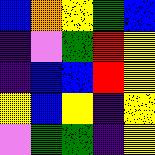[["blue", "orange", "yellow", "green", "blue"], ["indigo", "violet", "green", "red", "yellow"], ["indigo", "blue", "blue", "red", "yellow"], ["yellow", "blue", "yellow", "indigo", "yellow"], ["violet", "green", "green", "indigo", "yellow"]]